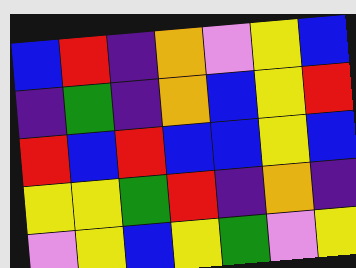[["blue", "red", "indigo", "orange", "violet", "yellow", "blue"], ["indigo", "green", "indigo", "orange", "blue", "yellow", "red"], ["red", "blue", "red", "blue", "blue", "yellow", "blue"], ["yellow", "yellow", "green", "red", "indigo", "orange", "indigo"], ["violet", "yellow", "blue", "yellow", "green", "violet", "yellow"]]